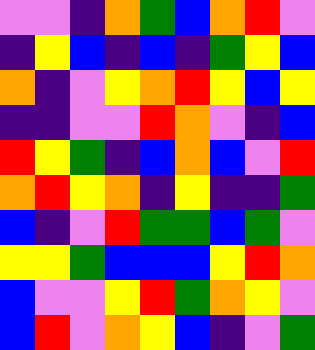[["violet", "violet", "indigo", "orange", "green", "blue", "orange", "red", "violet"], ["indigo", "yellow", "blue", "indigo", "blue", "indigo", "green", "yellow", "blue"], ["orange", "indigo", "violet", "yellow", "orange", "red", "yellow", "blue", "yellow"], ["indigo", "indigo", "violet", "violet", "red", "orange", "violet", "indigo", "blue"], ["red", "yellow", "green", "indigo", "blue", "orange", "blue", "violet", "red"], ["orange", "red", "yellow", "orange", "indigo", "yellow", "indigo", "indigo", "green"], ["blue", "indigo", "violet", "red", "green", "green", "blue", "green", "violet"], ["yellow", "yellow", "green", "blue", "blue", "blue", "yellow", "red", "orange"], ["blue", "violet", "violet", "yellow", "red", "green", "orange", "yellow", "violet"], ["blue", "red", "violet", "orange", "yellow", "blue", "indigo", "violet", "green"]]